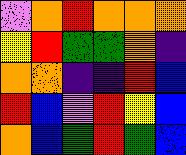[["violet", "orange", "red", "orange", "orange", "orange"], ["yellow", "red", "green", "green", "orange", "indigo"], ["orange", "orange", "indigo", "indigo", "red", "blue"], ["red", "blue", "violet", "red", "yellow", "blue"], ["orange", "blue", "green", "red", "green", "blue"]]